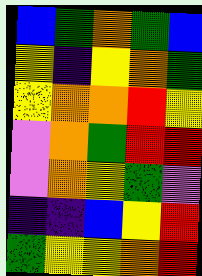[["blue", "green", "orange", "green", "blue"], ["yellow", "indigo", "yellow", "orange", "green"], ["yellow", "orange", "orange", "red", "yellow"], ["violet", "orange", "green", "red", "red"], ["violet", "orange", "yellow", "green", "violet"], ["indigo", "indigo", "blue", "yellow", "red"], ["green", "yellow", "yellow", "orange", "red"]]